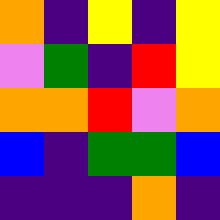[["orange", "indigo", "yellow", "indigo", "yellow"], ["violet", "green", "indigo", "red", "yellow"], ["orange", "orange", "red", "violet", "orange"], ["blue", "indigo", "green", "green", "blue"], ["indigo", "indigo", "indigo", "orange", "indigo"]]